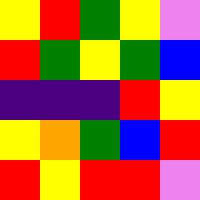[["yellow", "red", "green", "yellow", "violet"], ["red", "green", "yellow", "green", "blue"], ["indigo", "indigo", "indigo", "red", "yellow"], ["yellow", "orange", "green", "blue", "red"], ["red", "yellow", "red", "red", "violet"]]